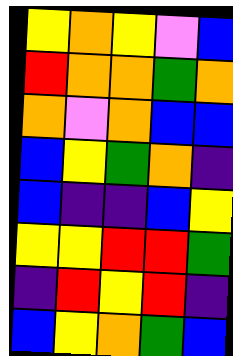[["yellow", "orange", "yellow", "violet", "blue"], ["red", "orange", "orange", "green", "orange"], ["orange", "violet", "orange", "blue", "blue"], ["blue", "yellow", "green", "orange", "indigo"], ["blue", "indigo", "indigo", "blue", "yellow"], ["yellow", "yellow", "red", "red", "green"], ["indigo", "red", "yellow", "red", "indigo"], ["blue", "yellow", "orange", "green", "blue"]]